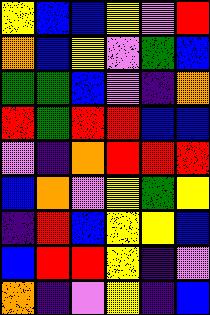[["yellow", "blue", "blue", "yellow", "violet", "red"], ["orange", "blue", "yellow", "violet", "green", "blue"], ["green", "green", "blue", "violet", "indigo", "orange"], ["red", "green", "red", "red", "blue", "blue"], ["violet", "indigo", "orange", "red", "red", "red"], ["blue", "orange", "violet", "yellow", "green", "yellow"], ["indigo", "red", "blue", "yellow", "yellow", "blue"], ["blue", "red", "red", "yellow", "indigo", "violet"], ["orange", "indigo", "violet", "yellow", "indigo", "blue"]]